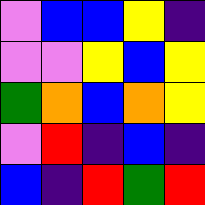[["violet", "blue", "blue", "yellow", "indigo"], ["violet", "violet", "yellow", "blue", "yellow"], ["green", "orange", "blue", "orange", "yellow"], ["violet", "red", "indigo", "blue", "indigo"], ["blue", "indigo", "red", "green", "red"]]